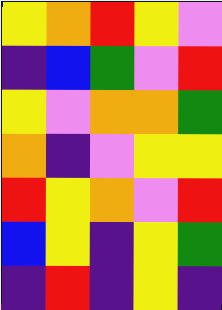[["yellow", "orange", "red", "yellow", "violet"], ["indigo", "blue", "green", "violet", "red"], ["yellow", "violet", "orange", "orange", "green"], ["orange", "indigo", "violet", "yellow", "yellow"], ["red", "yellow", "orange", "violet", "red"], ["blue", "yellow", "indigo", "yellow", "green"], ["indigo", "red", "indigo", "yellow", "indigo"]]